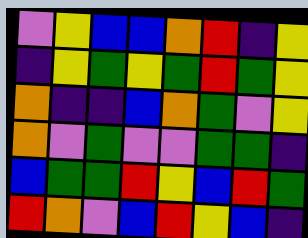[["violet", "yellow", "blue", "blue", "orange", "red", "indigo", "yellow"], ["indigo", "yellow", "green", "yellow", "green", "red", "green", "yellow"], ["orange", "indigo", "indigo", "blue", "orange", "green", "violet", "yellow"], ["orange", "violet", "green", "violet", "violet", "green", "green", "indigo"], ["blue", "green", "green", "red", "yellow", "blue", "red", "green"], ["red", "orange", "violet", "blue", "red", "yellow", "blue", "indigo"]]